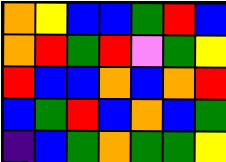[["orange", "yellow", "blue", "blue", "green", "red", "blue"], ["orange", "red", "green", "red", "violet", "green", "yellow"], ["red", "blue", "blue", "orange", "blue", "orange", "red"], ["blue", "green", "red", "blue", "orange", "blue", "green"], ["indigo", "blue", "green", "orange", "green", "green", "yellow"]]